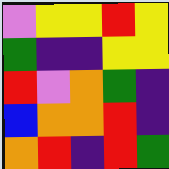[["violet", "yellow", "yellow", "red", "yellow"], ["green", "indigo", "indigo", "yellow", "yellow"], ["red", "violet", "orange", "green", "indigo"], ["blue", "orange", "orange", "red", "indigo"], ["orange", "red", "indigo", "red", "green"]]